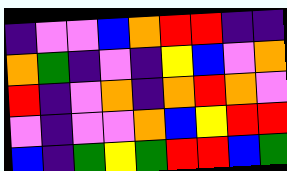[["indigo", "violet", "violet", "blue", "orange", "red", "red", "indigo", "indigo"], ["orange", "green", "indigo", "violet", "indigo", "yellow", "blue", "violet", "orange"], ["red", "indigo", "violet", "orange", "indigo", "orange", "red", "orange", "violet"], ["violet", "indigo", "violet", "violet", "orange", "blue", "yellow", "red", "red"], ["blue", "indigo", "green", "yellow", "green", "red", "red", "blue", "green"]]